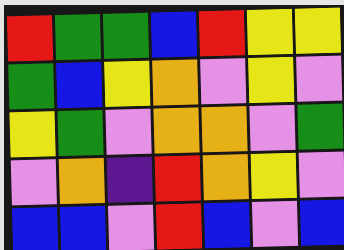[["red", "green", "green", "blue", "red", "yellow", "yellow"], ["green", "blue", "yellow", "orange", "violet", "yellow", "violet"], ["yellow", "green", "violet", "orange", "orange", "violet", "green"], ["violet", "orange", "indigo", "red", "orange", "yellow", "violet"], ["blue", "blue", "violet", "red", "blue", "violet", "blue"]]